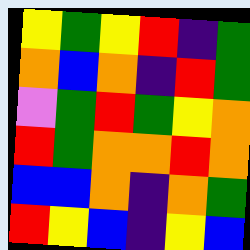[["yellow", "green", "yellow", "red", "indigo", "green"], ["orange", "blue", "orange", "indigo", "red", "green"], ["violet", "green", "red", "green", "yellow", "orange"], ["red", "green", "orange", "orange", "red", "orange"], ["blue", "blue", "orange", "indigo", "orange", "green"], ["red", "yellow", "blue", "indigo", "yellow", "blue"]]